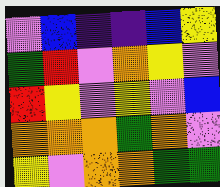[["violet", "blue", "indigo", "indigo", "blue", "yellow"], ["green", "red", "violet", "orange", "yellow", "violet"], ["red", "yellow", "violet", "yellow", "violet", "blue"], ["orange", "orange", "orange", "green", "orange", "violet"], ["yellow", "violet", "orange", "orange", "green", "green"]]